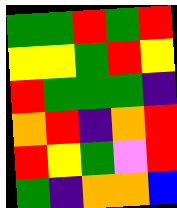[["green", "green", "red", "green", "red"], ["yellow", "yellow", "green", "red", "yellow"], ["red", "green", "green", "green", "indigo"], ["orange", "red", "indigo", "orange", "red"], ["red", "yellow", "green", "violet", "red"], ["green", "indigo", "orange", "orange", "blue"]]